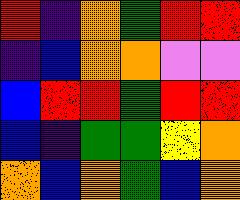[["red", "indigo", "orange", "green", "red", "red"], ["indigo", "blue", "orange", "orange", "violet", "violet"], ["blue", "red", "red", "green", "red", "red"], ["blue", "indigo", "green", "green", "yellow", "orange"], ["orange", "blue", "orange", "green", "blue", "orange"]]